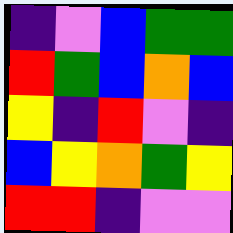[["indigo", "violet", "blue", "green", "green"], ["red", "green", "blue", "orange", "blue"], ["yellow", "indigo", "red", "violet", "indigo"], ["blue", "yellow", "orange", "green", "yellow"], ["red", "red", "indigo", "violet", "violet"]]